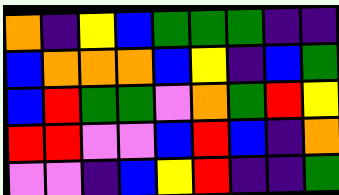[["orange", "indigo", "yellow", "blue", "green", "green", "green", "indigo", "indigo"], ["blue", "orange", "orange", "orange", "blue", "yellow", "indigo", "blue", "green"], ["blue", "red", "green", "green", "violet", "orange", "green", "red", "yellow"], ["red", "red", "violet", "violet", "blue", "red", "blue", "indigo", "orange"], ["violet", "violet", "indigo", "blue", "yellow", "red", "indigo", "indigo", "green"]]